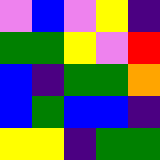[["violet", "blue", "violet", "yellow", "indigo"], ["green", "green", "yellow", "violet", "red"], ["blue", "indigo", "green", "green", "orange"], ["blue", "green", "blue", "blue", "indigo"], ["yellow", "yellow", "indigo", "green", "green"]]